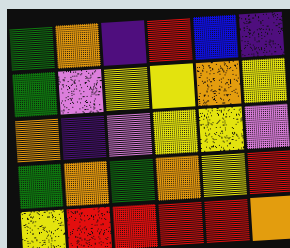[["green", "orange", "indigo", "red", "blue", "indigo"], ["green", "violet", "yellow", "yellow", "orange", "yellow"], ["orange", "indigo", "violet", "yellow", "yellow", "violet"], ["green", "orange", "green", "orange", "yellow", "red"], ["yellow", "red", "red", "red", "red", "orange"]]